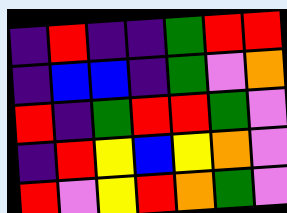[["indigo", "red", "indigo", "indigo", "green", "red", "red"], ["indigo", "blue", "blue", "indigo", "green", "violet", "orange"], ["red", "indigo", "green", "red", "red", "green", "violet"], ["indigo", "red", "yellow", "blue", "yellow", "orange", "violet"], ["red", "violet", "yellow", "red", "orange", "green", "violet"]]